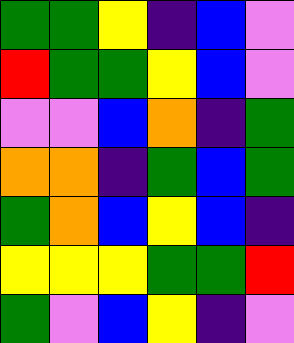[["green", "green", "yellow", "indigo", "blue", "violet"], ["red", "green", "green", "yellow", "blue", "violet"], ["violet", "violet", "blue", "orange", "indigo", "green"], ["orange", "orange", "indigo", "green", "blue", "green"], ["green", "orange", "blue", "yellow", "blue", "indigo"], ["yellow", "yellow", "yellow", "green", "green", "red"], ["green", "violet", "blue", "yellow", "indigo", "violet"]]